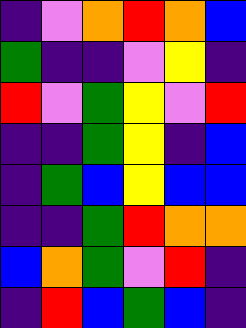[["indigo", "violet", "orange", "red", "orange", "blue"], ["green", "indigo", "indigo", "violet", "yellow", "indigo"], ["red", "violet", "green", "yellow", "violet", "red"], ["indigo", "indigo", "green", "yellow", "indigo", "blue"], ["indigo", "green", "blue", "yellow", "blue", "blue"], ["indigo", "indigo", "green", "red", "orange", "orange"], ["blue", "orange", "green", "violet", "red", "indigo"], ["indigo", "red", "blue", "green", "blue", "indigo"]]